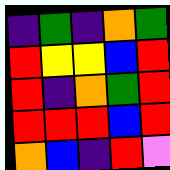[["indigo", "green", "indigo", "orange", "green"], ["red", "yellow", "yellow", "blue", "red"], ["red", "indigo", "orange", "green", "red"], ["red", "red", "red", "blue", "red"], ["orange", "blue", "indigo", "red", "violet"]]